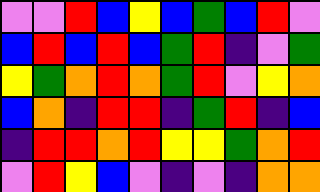[["violet", "violet", "red", "blue", "yellow", "blue", "green", "blue", "red", "violet"], ["blue", "red", "blue", "red", "blue", "green", "red", "indigo", "violet", "green"], ["yellow", "green", "orange", "red", "orange", "green", "red", "violet", "yellow", "orange"], ["blue", "orange", "indigo", "red", "red", "indigo", "green", "red", "indigo", "blue"], ["indigo", "red", "red", "orange", "red", "yellow", "yellow", "green", "orange", "red"], ["violet", "red", "yellow", "blue", "violet", "indigo", "violet", "indigo", "orange", "orange"]]